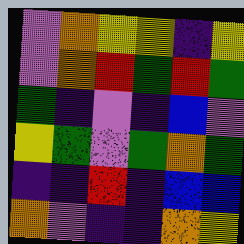[["violet", "orange", "yellow", "yellow", "indigo", "yellow"], ["violet", "orange", "red", "green", "red", "green"], ["green", "indigo", "violet", "indigo", "blue", "violet"], ["yellow", "green", "violet", "green", "orange", "green"], ["indigo", "indigo", "red", "indigo", "blue", "blue"], ["orange", "violet", "indigo", "indigo", "orange", "yellow"]]